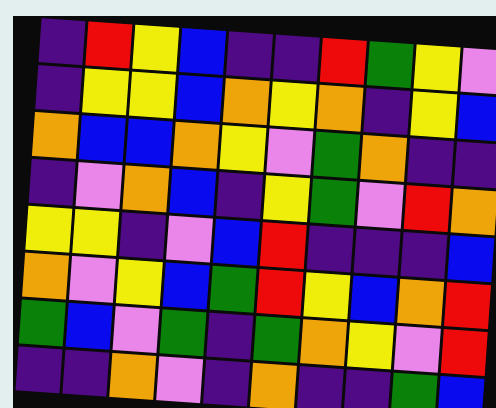[["indigo", "red", "yellow", "blue", "indigo", "indigo", "red", "green", "yellow", "violet"], ["indigo", "yellow", "yellow", "blue", "orange", "yellow", "orange", "indigo", "yellow", "blue"], ["orange", "blue", "blue", "orange", "yellow", "violet", "green", "orange", "indigo", "indigo"], ["indigo", "violet", "orange", "blue", "indigo", "yellow", "green", "violet", "red", "orange"], ["yellow", "yellow", "indigo", "violet", "blue", "red", "indigo", "indigo", "indigo", "blue"], ["orange", "violet", "yellow", "blue", "green", "red", "yellow", "blue", "orange", "red"], ["green", "blue", "violet", "green", "indigo", "green", "orange", "yellow", "violet", "red"], ["indigo", "indigo", "orange", "violet", "indigo", "orange", "indigo", "indigo", "green", "blue"]]